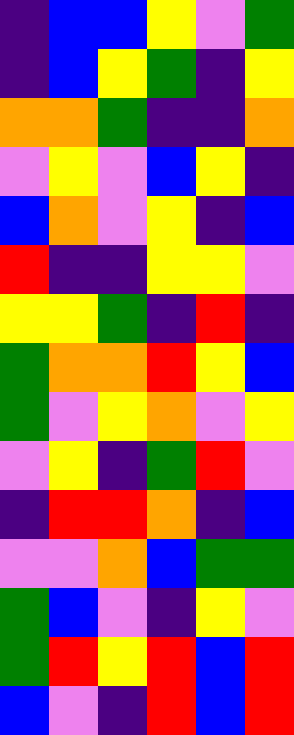[["indigo", "blue", "blue", "yellow", "violet", "green"], ["indigo", "blue", "yellow", "green", "indigo", "yellow"], ["orange", "orange", "green", "indigo", "indigo", "orange"], ["violet", "yellow", "violet", "blue", "yellow", "indigo"], ["blue", "orange", "violet", "yellow", "indigo", "blue"], ["red", "indigo", "indigo", "yellow", "yellow", "violet"], ["yellow", "yellow", "green", "indigo", "red", "indigo"], ["green", "orange", "orange", "red", "yellow", "blue"], ["green", "violet", "yellow", "orange", "violet", "yellow"], ["violet", "yellow", "indigo", "green", "red", "violet"], ["indigo", "red", "red", "orange", "indigo", "blue"], ["violet", "violet", "orange", "blue", "green", "green"], ["green", "blue", "violet", "indigo", "yellow", "violet"], ["green", "red", "yellow", "red", "blue", "red"], ["blue", "violet", "indigo", "red", "blue", "red"]]